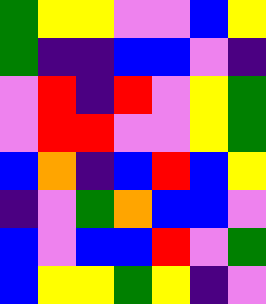[["green", "yellow", "yellow", "violet", "violet", "blue", "yellow"], ["green", "indigo", "indigo", "blue", "blue", "violet", "indigo"], ["violet", "red", "indigo", "red", "violet", "yellow", "green"], ["violet", "red", "red", "violet", "violet", "yellow", "green"], ["blue", "orange", "indigo", "blue", "red", "blue", "yellow"], ["indigo", "violet", "green", "orange", "blue", "blue", "violet"], ["blue", "violet", "blue", "blue", "red", "violet", "green"], ["blue", "yellow", "yellow", "green", "yellow", "indigo", "violet"]]